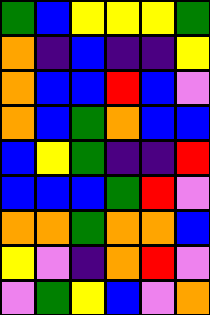[["green", "blue", "yellow", "yellow", "yellow", "green"], ["orange", "indigo", "blue", "indigo", "indigo", "yellow"], ["orange", "blue", "blue", "red", "blue", "violet"], ["orange", "blue", "green", "orange", "blue", "blue"], ["blue", "yellow", "green", "indigo", "indigo", "red"], ["blue", "blue", "blue", "green", "red", "violet"], ["orange", "orange", "green", "orange", "orange", "blue"], ["yellow", "violet", "indigo", "orange", "red", "violet"], ["violet", "green", "yellow", "blue", "violet", "orange"]]